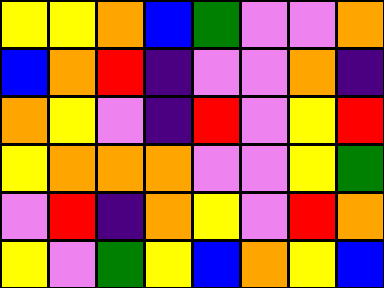[["yellow", "yellow", "orange", "blue", "green", "violet", "violet", "orange"], ["blue", "orange", "red", "indigo", "violet", "violet", "orange", "indigo"], ["orange", "yellow", "violet", "indigo", "red", "violet", "yellow", "red"], ["yellow", "orange", "orange", "orange", "violet", "violet", "yellow", "green"], ["violet", "red", "indigo", "orange", "yellow", "violet", "red", "orange"], ["yellow", "violet", "green", "yellow", "blue", "orange", "yellow", "blue"]]